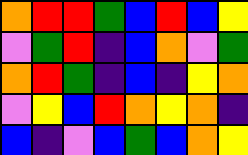[["orange", "red", "red", "green", "blue", "red", "blue", "yellow"], ["violet", "green", "red", "indigo", "blue", "orange", "violet", "green"], ["orange", "red", "green", "indigo", "blue", "indigo", "yellow", "orange"], ["violet", "yellow", "blue", "red", "orange", "yellow", "orange", "indigo"], ["blue", "indigo", "violet", "blue", "green", "blue", "orange", "yellow"]]